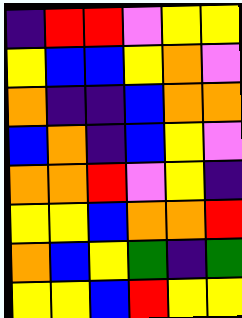[["indigo", "red", "red", "violet", "yellow", "yellow"], ["yellow", "blue", "blue", "yellow", "orange", "violet"], ["orange", "indigo", "indigo", "blue", "orange", "orange"], ["blue", "orange", "indigo", "blue", "yellow", "violet"], ["orange", "orange", "red", "violet", "yellow", "indigo"], ["yellow", "yellow", "blue", "orange", "orange", "red"], ["orange", "blue", "yellow", "green", "indigo", "green"], ["yellow", "yellow", "blue", "red", "yellow", "yellow"]]